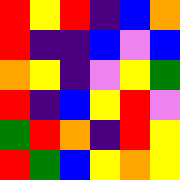[["red", "yellow", "red", "indigo", "blue", "orange"], ["red", "indigo", "indigo", "blue", "violet", "blue"], ["orange", "yellow", "indigo", "violet", "yellow", "green"], ["red", "indigo", "blue", "yellow", "red", "violet"], ["green", "red", "orange", "indigo", "red", "yellow"], ["red", "green", "blue", "yellow", "orange", "yellow"]]